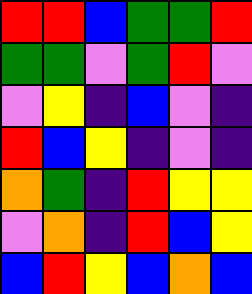[["red", "red", "blue", "green", "green", "red"], ["green", "green", "violet", "green", "red", "violet"], ["violet", "yellow", "indigo", "blue", "violet", "indigo"], ["red", "blue", "yellow", "indigo", "violet", "indigo"], ["orange", "green", "indigo", "red", "yellow", "yellow"], ["violet", "orange", "indigo", "red", "blue", "yellow"], ["blue", "red", "yellow", "blue", "orange", "blue"]]